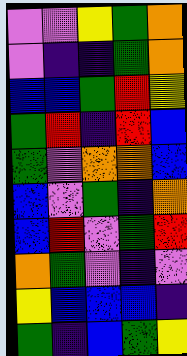[["violet", "violet", "yellow", "green", "orange"], ["violet", "indigo", "indigo", "green", "orange"], ["blue", "blue", "green", "red", "yellow"], ["green", "red", "indigo", "red", "blue"], ["green", "violet", "orange", "orange", "blue"], ["blue", "violet", "green", "indigo", "orange"], ["blue", "red", "violet", "green", "red"], ["orange", "green", "violet", "indigo", "violet"], ["yellow", "blue", "blue", "blue", "indigo"], ["green", "indigo", "blue", "green", "yellow"]]